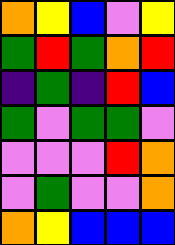[["orange", "yellow", "blue", "violet", "yellow"], ["green", "red", "green", "orange", "red"], ["indigo", "green", "indigo", "red", "blue"], ["green", "violet", "green", "green", "violet"], ["violet", "violet", "violet", "red", "orange"], ["violet", "green", "violet", "violet", "orange"], ["orange", "yellow", "blue", "blue", "blue"]]